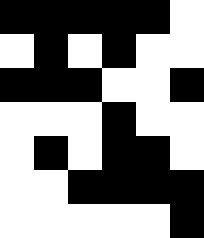[["black", "black", "black", "black", "black", "white"], ["white", "black", "white", "black", "white", "white"], ["black", "black", "black", "white", "white", "black"], ["white", "white", "white", "black", "white", "white"], ["white", "black", "white", "black", "black", "white"], ["white", "white", "black", "black", "black", "black"], ["white", "white", "white", "white", "white", "black"]]